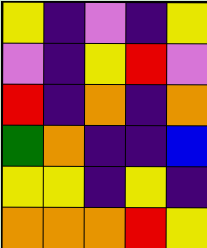[["yellow", "indigo", "violet", "indigo", "yellow"], ["violet", "indigo", "yellow", "red", "violet"], ["red", "indigo", "orange", "indigo", "orange"], ["green", "orange", "indigo", "indigo", "blue"], ["yellow", "yellow", "indigo", "yellow", "indigo"], ["orange", "orange", "orange", "red", "yellow"]]